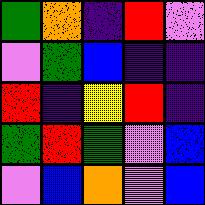[["green", "orange", "indigo", "red", "violet"], ["violet", "green", "blue", "indigo", "indigo"], ["red", "indigo", "yellow", "red", "indigo"], ["green", "red", "green", "violet", "blue"], ["violet", "blue", "orange", "violet", "blue"]]